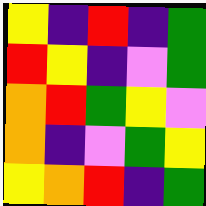[["yellow", "indigo", "red", "indigo", "green"], ["red", "yellow", "indigo", "violet", "green"], ["orange", "red", "green", "yellow", "violet"], ["orange", "indigo", "violet", "green", "yellow"], ["yellow", "orange", "red", "indigo", "green"]]